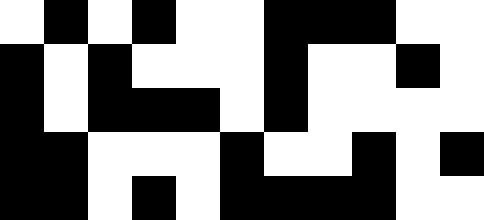[["white", "black", "white", "black", "white", "white", "black", "black", "black", "white", "white"], ["black", "white", "black", "white", "white", "white", "black", "white", "white", "black", "white"], ["black", "white", "black", "black", "black", "white", "black", "white", "white", "white", "white"], ["black", "black", "white", "white", "white", "black", "white", "white", "black", "white", "black"], ["black", "black", "white", "black", "white", "black", "black", "black", "black", "white", "white"]]